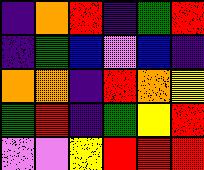[["indigo", "orange", "red", "indigo", "green", "red"], ["indigo", "green", "blue", "violet", "blue", "indigo"], ["orange", "orange", "indigo", "red", "orange", "yellow"], ["green", "red", "indigo", "green", "yellow", "red"], ["violet", "violet", "yellow", "red", "red", "red"]]